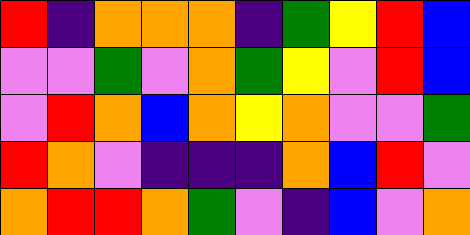[["red", "indigo", "orange", "orange", "orange", "indigo", "green", "yellow", "red", "blue"], ["violet", "violet", "green", "violet", "orange", "green", "yellow", "violet", "red", "blue"], ["violet", "red", "orange", "blue", "orange", "yellow", "orange", "violet", "violet", "green"], ["red", "orange", "violet", "indigo", "indigo", "indigo", "orange", "blue", "red", "violet"], ["orange", "red", "red", "orange", "green", "violet", "indigo", "blue", "violet", "orange"]]